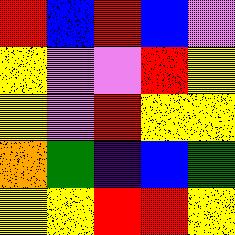[["red", "blue", "red", "blue", "violet"], ["yellow", "violet", "violet", "red", "yellow"], ["yellow", "violet", "red", "yellow", "yellow"], ["orange", "green", "indigo", "blue", "green"], ["yellow", "yellow", "red", "red", "yellow"]]